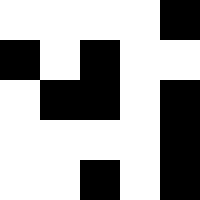[["white", "white", "white", "white", "black"], ["black", "white", "black", "white", "white"], ["white", "black", "black", "white", "black"], ["white", "white", "white", "white", "black"], ["white", "white", "black", "white", "black"]]